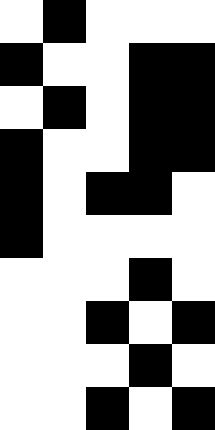[["white", "black", "white", "white", "white"], ["black", "white", "white", "black", "black"], ["white", "black", "white", "black", "black"], ["black", "white", "white", "black", "black"], ["black", "white", "black", "black", "white"], ["black", "white", "white", "white", "white"], ["white", "white", "white", "black", "white"], ["white", "white", "black", "white", "black"], ["white", "white", "white", "black", "white"], ["white", "white", "black", "white", "black"]]